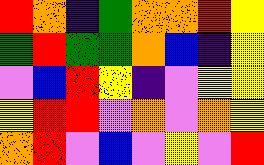[["red", "orange", "indigo", "green", "orange", "orange", "red", "yellow"], ["green", "red", "green", "green", "orange", "blue", "indigo", "yellow"], ["violet", "blue", "red", "yellow", "indigo", "violet", "yellow", "yellow"], ["yellow", "red", "red", "violet", "orange", "violet", "orange", "yellow"], ["orange", "red", "violet", "blue", "violet", "yellow", "violet", "red"]]